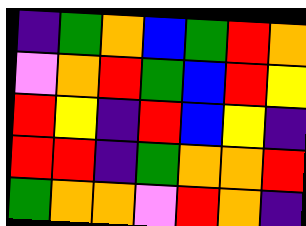[["indigo", "green", "orange", "blue", "green", "red", "orange"], ["violet", "orange", "red", "green", "blue", "red", "yellow"], ["red", "yellow", "indigo", "red", "blue", "yellow", "indigo"], ["red", "red", "indigo", "green", "orange", "orange", "red"], ["green", "orange", "orange", "violet", "red", "orange", "indigo"]]